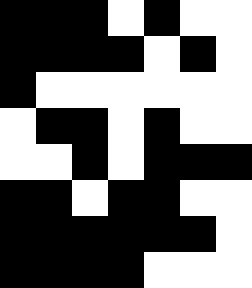[["black", "black", "black", "white", "black", "white", "white"], ["black", "black", "black", "black", "white", "black", "white"], ["black", "white", "white", "white", "white", "white", "white"], ["white", "black", "black", "white", "black", "white", "white"], ["white", "white", "black", "white", "black", "black", "black"], ["black", "black", "white", "black", "black", "white", "white"], ["black", "black", "black", "black", "black", "black", "white"], ["black", "black", "black", "black", "white", "white", "white"]]